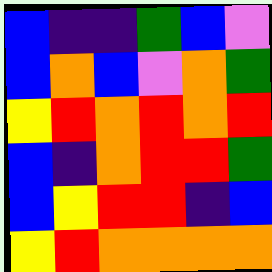[["blue", "indigo", "indigo", "green", "blue", "violet"], ["blue", "orange", "blue", "violet", "orange", "green"], ["yellow", "red", "orange", "red", "orange", "red"], ["blue", "indigo", "orange", "red", "red", "green"], ["blue", "yellow", "red", "red", "indigo", "blue"], ["yellow", "red", "orange", "orange", "orange", "orange"]]